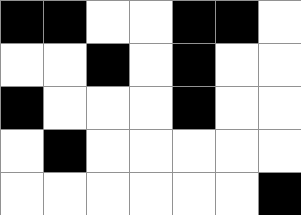[["black", "black", "white", "white", "black", "black", "white"], ["white", "white", "black", "white", "black", "white", "white"], ["black", "white", "white", "white", "black", "white", "white"], ["white", "black", "white", "white", "white", "white", "white"], ["white", "white", "white", "white", "white", "white", "black"]]